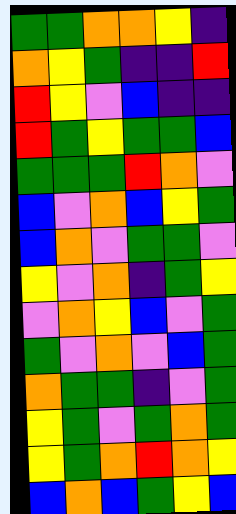[["green", "green", "orange", "orange", "yellow", "indigo"], ["orange", "yellow", "green", "indigo", "indigo", "red"], ["red", "yellow", "violet", "blue", "indigo", "indigo"], ["red", "green", "yellow", "green", "green", "blue"], ["green", "green", "green", "red", "orange", "violet"], ["blue", "violet", "orange", "blue", "yellow", "green"], ["blue", "orange", "violet", "green", "green", "violet"], ["yellow", "violet", "orange", "indigo", "green", "yellow"], ["violet", "orange", "yellow", "blue", "violet", "green"], ["green", "violet", "orange", "violet", "blue", "green"], ["orange", "green", "green", "indigo", "violet", "green"], ["yellow", "green", "violet", "green", "orange", "green"], ["yellow", "green", "orange", "red", "orange", "yellow"], ["blue", "orange", "blue", "green", "yellow", "blue"]]